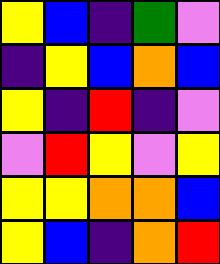[["yellow", "blue", "indigo", "green", "violet"], ["indigo", "yellow", "blue", "orange", "blue"], ["yellow", "indigo", "red", "indigo", "violet"], ["violet", "red", "yellow", "violet", "yellow"], ["yellow", "yellow", "orange", "orange", "blue"], ["yellow", "blue", "indigo", "orange", "red"]]